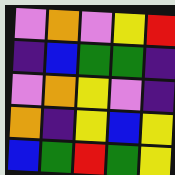[["violet", "orange", "violet", "yellow", "red"], ["indigo", "blue", "green", "green", "indigo"], ["violet", "orange", "yellow", "violet", "indigo"], ["orange", "indigo", "yellow", "blue", "yellow"], ["blue", "green", "red", "green", "yellow"]]